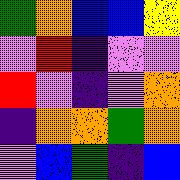[["green", "orange", "blue", "blue", "yellow"], ["violet", "red", "indigo", "violet", "violet"], ["red", "violet", "indigo", "violet", "orange"], ["indigo", "orange", "orange", "green", "orange"], ["violet", "blue", "green", "indigo", "blue"]]